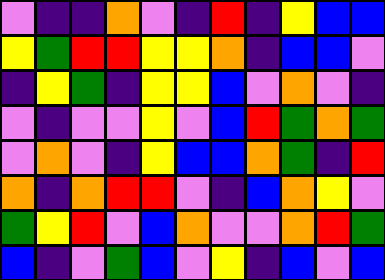[["violet", "indigo", "indigo", "orange", "violet", "indigo", "red", "indigo", "yellow", "blue", "blue"], ["yellow", "green", "red", "red", "yellow", "yellow", "orange", "indigo", "blue", "blue", "violet"], ["indigo", "yellow", "green", "indigo", "yellow", "yellow", "blue", "violet", "orange", "violet", "indigo"], ["violet", "indigo", "violet", "violet", "yellow", "violet", "blue", "red", "green", "orange", "green"], ["violet", "orange", "violet", "indigo", "yellow", "blue", "blue", "orange", "green", "indigo", "red"], ["orange", "indigo", "orange", "red", "red", "violet", "indigo", "blue", "orange", "yellow", "violet"], ["green", "yellow", "red", "violet", "blue", "orange", "violet", "violet", "orange", "red", "green"], ["blue", "indigo", "violet", "green", "blue", "violet", "yellow", "indigo", "blue", "violet", "blue"]]